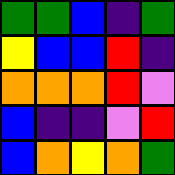[["green", "green", "blue", "indigo", "green"], ["yellow", "blue", "blue", "red", "indigo"], ["orange", "orange", "orange", "red", "violet"], ["blue", "indigo", "indigo", "violet", "red"], ["blue", "orange", "yellow", "orange", "green"]]